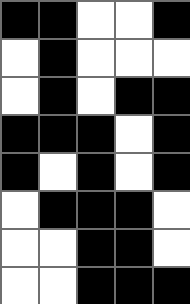[["black", "black", "white", "white", "black"], ["white", "black", "white", "white", "white"], ["white", "black", "white", "black", "black"], ["black", "black", "black", "white", "black"], ["black", "white", "black", "white", "black"], ["white", "black", "black", "black", "white"], ["white", "white", "black", "black", "white"], ["white", "white", "black", "black", "black"]]